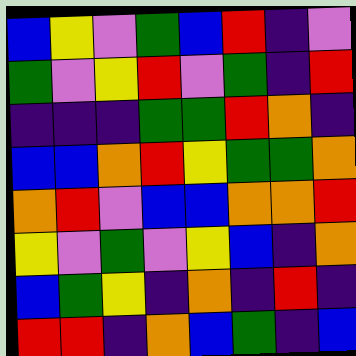[["blue", "yellow", "violet", "green", "blue", "red", "indigo", "violet"], ["green", "violet", "yellow", "red", "violet", "green", "indigo", "red"], ["indigo", "indigo", "indigo", "green", "green", "red", "orange", "indigo"], ["blue", "blue", "orange", "red", "yellow", "green", "green", "orange"], ["orange", "red", "violet", "blue", "blue", "orange", "orange", "red"], ["yellow", "violet", "green", "violet", "yellow", "blue", "indigo", "orange"], ["blue", "green", "yellow", "indigo", "orange", "indigo", "red", "indigo"], ["red", "red", "indigo", "orange", "blue", "green", "indigo", "blue"]]